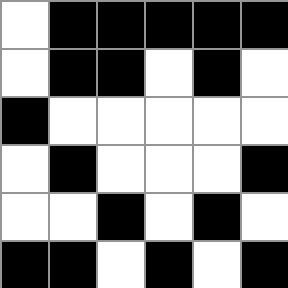[["white", "black", "black", "black", "black", "black"], ["white", "black", "black", "white", "black", "white"], ["black", "white", "white", "white", "white", "white"], ["white", "black", "white", "white", "white", "black"], ["white", "white", "black", "white", "black", "white"], ["black", "black", "white", "black", "white", "black"]]